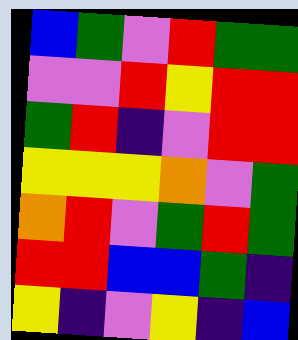[["blue", "green", "violet", "red", "green", "green"], ["violet", "violet", "red", "yellow", "red", "red"], ["green", "red", "indigo", "violet", "red", "red"], ["yellow", "yellow", "yellow", "orange", "violet", "green"], ["orange", "red", "violet", "green", "red", "green"], ["red", "red", "blue", "blue", "green", "indigo"], ["yellow", "indigo", "violet", "yellow", "indigo", "blue"]]